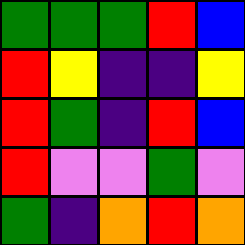[["green", "green", "green", "red", "blue"], ["red", "yellow", "indigo", "indigo", "yellow"], ["red", "green", "indigo", "red", "blue"], ["red", "violet", "violet", "green", "violet"], ["green", "indigo", "orange", "red", "orange"]]